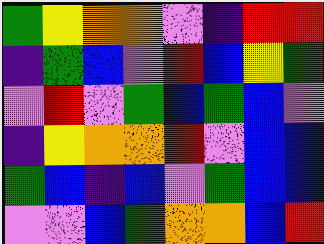[["green", "yellow", "orange", "orange", "violet", "indigo", "red", "red"], ["indigo", "green", "blue", "violet", "red", "blue", "yellow", "green"], ["violet", "red", "violet", "green", "blue", "green", "blue", "violet"], ["indigo", "yellow", "orange", "orange", "red", "violet", "blue", "blue"], ["green", "blue", "indigo", "blue", "violet", "green", "blue", "blue"], ["violet", "violet", "blue", "green", "orange", "orange", "blue", "red"]]